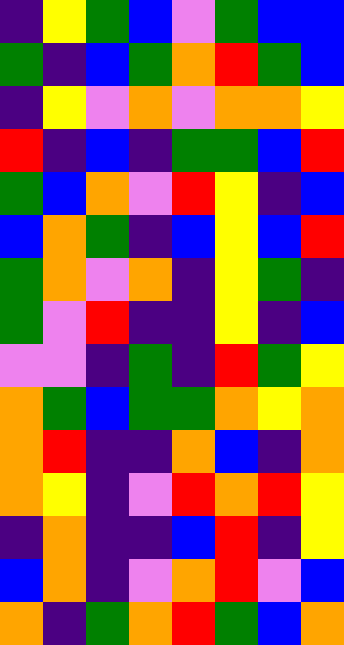[["indigo", "yellow", "green", "blue", "violet", "green", "blue", "blue"], ["green", "indigo", "blue", "green", "orange", "red", "green", "blue"], ["indigo", "yellow", "violet", "orange", "violet", "orange", "orange", "yellow"], ["red", "indigo", "blue", "indigo", "green", "green", "blue", "red"], ["green", "blue", "orange", "violet", "red", "yellow", "indigo", "blue"], ["blue", "orange", "green", "indigo", "blue", "yellow", "blue", "red"], ["green", "orange", "violet", "orange", "indigo", "yellow", "green", "indigo"], ["green", "violet", "red", "indigo", "indigo", "yellow", "indigo", "blue"], ["violet", "violet", "indigo", "green", "indigo", "red", "green", "yellow"], ["orange", "green", "blue", "green", "green", "orange", "yellow", "orange"], ["orange", "red", "indigo", "indigo", "orange", "blue", "indigo", "orange"], ["orange", "yellow", "indigo", "violet", "red", "orange", "red", "yellow"], ["indigo", "orange", "indigo", "indigo", "blue", "red", "indigo", "yellow"], ["blue", "orange", "indigo", "violet", "orange", "red", "violet", "blue"], ["orange", "indigo", "green", "orange", "red", "green", "blue", "orange"]]